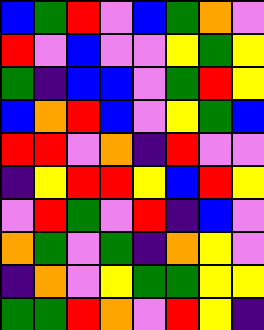[["blue", "green", "red", "violet", "blue", "green", "orange", "violet"], ["red", "violet", "blue", "violet", "violet", "yellow", "green", "yellow"], ["green", "indigo", "blue", "blue", "violet", "green", "red", "yellow"], ["blue", "orange", "red", "blue", "violet", "yellow", "green", "blue"], ["red", "red", "violet", "orange", "indigo", "red", "violet", "violet"], ["indigo", "yellow", "red", "red", "yellow", "blue", "red", "yellow"], ["violet", "red", "green", "violet", "red", "indigo", "blue", "violet"], ["orange", "green", "violet", "green", "indigo", "orange", "yellow", "violet"], ["indigo", "orange", "violet", "yellow", "green", "green", "yellow", "yellow"], ["green", "green", "red", "orange", "violet", "red", "yellow", "indigo"]]